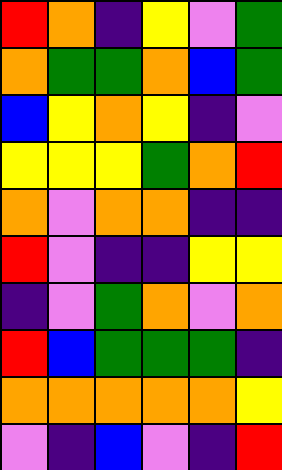[["red", "orange", "indigo", "yellow", "violet", "green"], ["orange", "green", "green", "orange", "blue", "green"], ["blue", "yellow", "orange", "yellow", "indigo", "violet"], ["yellow", "yellow", "yellow", "green", "orange", "red"], ["orange", "violet", "orange", "orange", "indigo", "indigo"], ["red", "violet", "indigo", "indigo", "yellow", "yellow"], ["indigo", "violet", "green", "orange", "violet", "orange"], ["red", "blue", "green", "green", "green", "indigo"], ["orange", "orange", "orange", "orange", "orange", "yellow"], ["violet", "indigo", "blue", "violet", "indigo", "red"]]